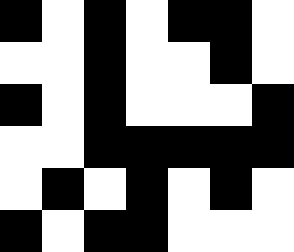[["black", "white", "black", "white", "black", "black", "white"], ["white", "white", "black", "white", "white", "black", "white"], ["black", "white", "black", "white", "white", "white", "black"], ["white", "white", "black", "black", "black", "black", "black"], ["white", "black", "white", "black", "white", "black", "white"], ["black", "white", "black", "black", "white", "white", "white"]]